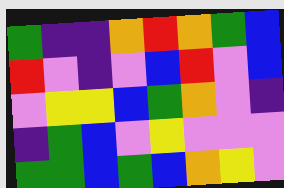[["green", "indigo", "indigo", "orange", "red", "orange", "green", "blue"], ["red", "violet", "indigo", "violet", "blue", "red", "violet", "blue"], ["violet", "yellow", "yellow", "blue", "green", "orange", "violet", "indigo"], ["indigo", "green", "blue", "violet", "yellow", "violet", "violet", "violet"], ["green", "green", "blue", "green", "blue", "orange", "yellow", "violet"]]